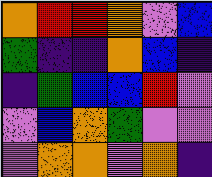[["orange", "red", "red", "orange", "violet", "blue"], ["green", "indigo", "indigo", "orange", "blue", "indigo"], ["indigo", "green", "blue", "blue", "red", "violet"], ["violet", "blue", "orange", "green", "violet", "violet"], ["violet", "orange", "orange", "violet", "orange", "indigo"]]